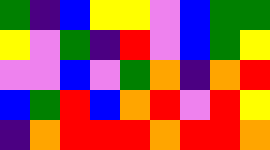[["green", "indigo", "blue", "yellow", "yellow", "violet", "blue", "green", "green"], ["yellow", "violet", "green", "indigo", "red", "violet", "blue", "green", "yellow"], ["violet", "violet", "blue", "violet", "green", "orange", "indigo", "orange", "red"], ["blue", "green", "red", "blue", "orange", "red", "violet", "red", "yellow"], ["indigo", "orange", "red", "red", "red", "orange", "red", "red", "orange"]]